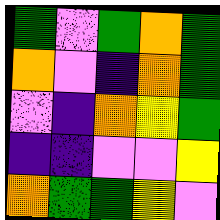[["green", "violet", "green", "orange", "green"], ["orange", "violet", "indigo", "orange", "green"], ["violet", "indigo", "orange", "yellow", "green"], ["indigo", "indigo", "violet", "violet", "yellow"], ["orange", "green", "green", "yellow", "violet"]]